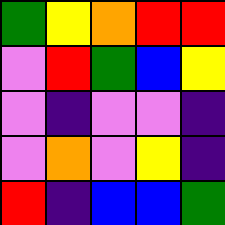[["green", "yellow", "orange", "red", "red"], ["violet", "red", "green", "blue", "yellow"], ["violet", "indigo", "violet", "violet", "indigo"], ["violet", "orange", "violet", "yellow", "indigo"], ["red", "indigo", "blue", "blue", "green"]]